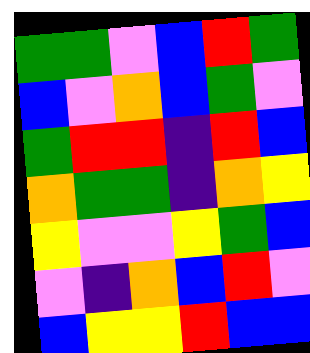[["green", "green", "violet", "blue", "red", "green"], ["blue", "violet", "orange", "blue", "green", "violet"], ["green", "red", "red", "indigo", "red", "blue"], ["orange", "green", "green", "indigo", "orange", "yellow"], ["yellow", "violet", "violet", "yellow", "green", "blue"], ["violet", "indigo", "orange", "blue", "red", "violet"], ["blue", "yellow", "yellow", "red", "blue", "blue"]]